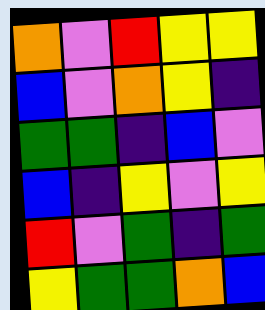[["orange", "violet", "red", "yellow", "yellow"], ["blue", "violet", "orange", "yellow", "indigo"], ["green", "green", "indigo", "blue", "violet"], ["blue", "indigo", "yellow", "violet", "yellow"], ["red", "violet", "green", "indigo", "green"], ["yellow", "green", "green", "orange", "blue"]]